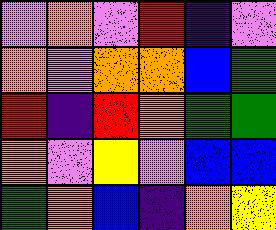[["violet", "orange", "violet", "red", "indigo", "violet"], ["orange", "violet", "orange", "orange", "blue", "green"], ["red", "indigo", "red", "orange", "green", "green"], ["orange", "violet", "yellow", "violet", "blue", "blue"], ["green", "orange", "blue", "indigo", "orange", "yellow"]]